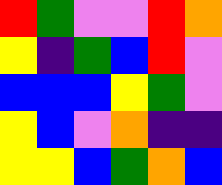[["red", "green", "violet", "violet", "red", "orange"], ["yellow", "indigo", "green", "blue", "red", "violet"], ["blue", "blue", "blue", "yellow", "green", "violet"], ["yellow", "blue", "violet", "orange", "indigo", "indigo"], ["yellow", "yellow", "blue", "green", "orange", "blue"]]